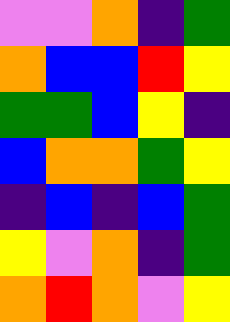[["violet", "violet", "orange", "indigo", "green"], ["orange", "blue", "blue", "red", "yellow"], ["green", "green", "blue", "yellow", "indigo"], ["blue", "orange", "orange", "green", "yellow"], ["indigo", "blue", "indigo", "blue", "green"], ["yellow", "violet", "orange", "indigo", "green"], ["orange", "red", "orange", "violet", "yellow"]]